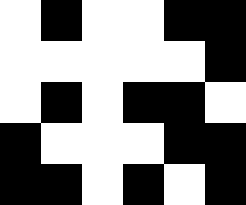[["white", "black", "white", "white", "black", "black"], ["white", "white", "white", "white", "white", "black"], ["white", "black", "white", "black", "black", "white"], ["black", "white", "white", "white", "black", "black"], ["black", "black", "white", "black", "white", "black"]]